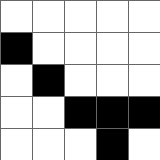[["white", "white", "white", "white", "white"], ["black", "white", "white", "white", "white"], ["white", "black", "white", "white", "white"], ["white", "white", "black", "black", "black"], ["white", "white", "white", "black", "white"]]